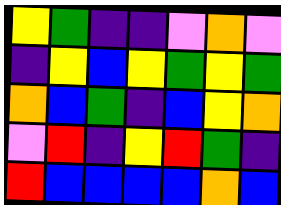[["yellow", "green", "indigo", "indigo", "violet", "orange", "violet"], ["indigo", "yellow", "blue", "yellow", "green", "yellow", "green"], ["orange", "blue", "green", "indigo", "blue", "yellow", "orange"], ["violet", "red", "indigo", "yellow", "red", "green", "indigo"], ["red", "blue", "blue", "blue", "blue", "orange", "blue"]]